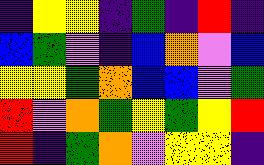[["indigo", "yellow", "yellow", "indigo", "green", "indigo", "red", "indigo"], ["blue", "green", "violet", "indigo", "blue", "orange", "violet", "blue"], ["yellow", "yellow", "green", "orange", "blue", "blue", "violet", "green"], ["red", "violet", "orange", "green", "yellow", "green", "yellow", "red"], ["red", "indigo", "green", "orange", "violet", "yellow", "yellow", "indigo"]]